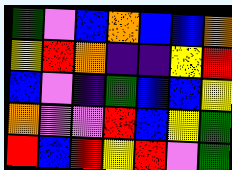[["green", "violet", "blue", "orange", "blue", "blue", "orange"], ["yellow", "red", "orange", "indigo", "indigo", "yellow", "red"], ["blue", "violet", "indigo", "green", "blue", "blue", "yellow"], ["orange", "violet", "violet", "red", "blue", "yellow", "green"], ["red", "blue", "red", "yellow", "red", "violet", "green"]]